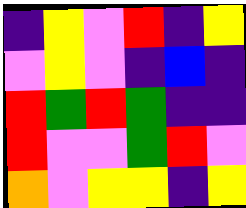[["indigo", "yellow", "violet", "red", "indigo", "yellow"], ["violet", "yellow", "violet", "indigo", "blue", "indigo"], ["red", "green", "red", "green", "indigo", "indigo"], ["red", "violet", "violet", "green", "red", "violet"], ["orange", "violet", "yellow", "yellow", "indigo", "yellow"]]